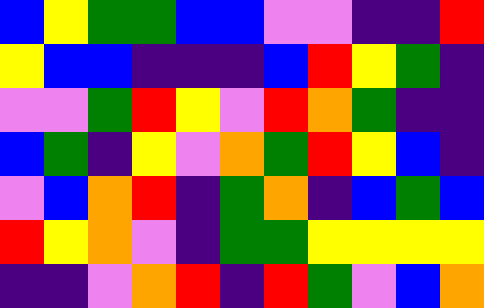[["blue", "yellow", "green", "green", "blue", "blue", "violet", "violet", "indigo", "indigo", "red"], ["yellow", "blue", "blue", "indigo", "indigo", "indigo", "blue", "red", "yellow", "green", "indigo"], ["violet", "violet", "green", "red", "yellow", "violet", "red", "orange", "green", "indigo", "indigo"], ["blue", "green", "indigo", "yellow", "violet", "orange", "green", "red", "yellow", "blue", "indigo"], ["violet", "blue", "orange", "red", "indigo", "green", "orange", "indigo", "blue", "green", "blue"], ["red", "yellow", "orange", "violet", "indigo", "green", "green", "yellow", "yellow", "yellow", "yellow"], ["indigo", "indigo", "violet", "orange", "red", "indigo", "red", "green", "violet", "blue", "orange"]]